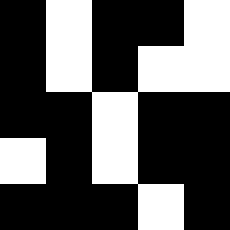[["black", "white", "black", "black", "white"], ["black", "white", "black", "white", "white"], ["black", "black", "white", "black", "black"], ["white", "black", "white", "black", "black"], ["black", "black", "black", "white", "black"]]